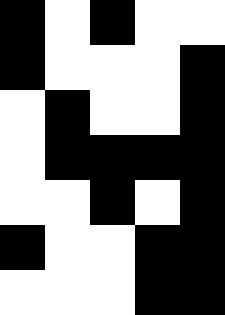[["black", "white", "black", "white", "white"], ["black", "white", "white", "white", "black"], ["white", "black", "white", "white", "black"], ["white", "black", "black", "black", "black"], ["white", "white", "black", "white", "black"], ["black", "white", "white", "black", "black"], ["white", "white", "white", "black", "black"]]